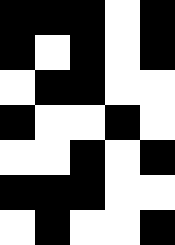[["black", "black", "black", "white", "black"], ["black", "white", "black", "white", "black"], ["white", "black", "black", "white", "white"], ["black", "white", "white", "black", "white"], ["white", "white", "black", "white", "black"], ["black", "black", "black", "white", "white"], ["white", "black", "white", "white", "black"]]